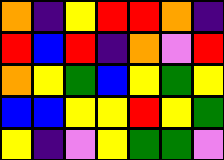[["orange", "indigo", "yellow", "red", "red", "orange", "indigo"], ["red", "blue", "red", "indigo", "orange", "violet", "red"], ["orange", "yellow", "green", "blue", "yellow", "green", "yellow"], ["blue", "blue", "yellow", "yellow", "red", "yellow", "green"], ["yellow", "indigo", "violet", "yellow", "green", "green", "violet"]]